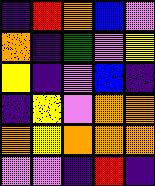[["indigo", "red", "orange", "blue", "violet"], ["orange", "indigo", "green", "violet", "yellow"], ["yellow", "indigo", "violet", "blue", "indigo"], ["indigo", "yellow", "violet", "orange", "orange"], ["orange", "yellow", "orange", "orange", "orange"], ["violet", "violet", "indigo", "red", "indigo"]]